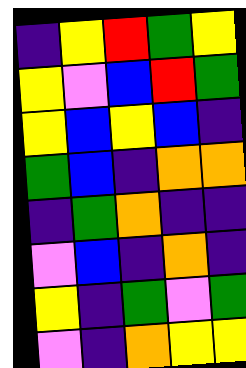[["indigo", "yellow", "red", "green", "yellow"], ["yellow", "violet", "blue", "red", "green"], ["yellow", "blue", "yellow", "blue", "indigo"], ["green", "blue", "indigo", "orange", "orange"], ["indigo", "green", "orange", "indigo", "indigo"], ["violet", "blue", "indigo", "orange", "indigo"], ["yellow", "indigo", "green", "violet", "green"], ["violet", "indigo", "orange", "yellow", "yellow"]]